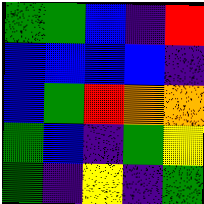[["green", "green", "blue", "indigo", "red"], ["blue", "blue", "blue", "blue", "indigo"], ["blue", "green", "red", "orange", "orange"], ["green", "blue", "indigo", "green", "yellow"], ["green", "indigo", "yellow", "indigo", "green"]]